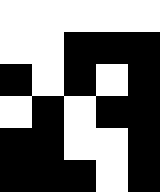[["white", "white", "white", "white", "white"], ["white", "white", "black", "black", "black"], ["black", "white", "black", "white", "black"], ["white", "black", "white", "black", "black"], ["black", "black", "white", "white", "black"], ["black", "black", "black", "white", "black"]]